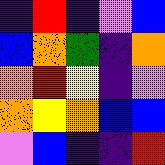[["indigo", "red", "indigo", "violet", "blue"], ["blue", "orange", "green", "indigo", "orange"], ["orange", "red", "yellow", "indigo", "violet"], ["orange", "yellow", "orange", "blue", "blue"], ["violet", "blue", "indigo", "indigo", "red"]]